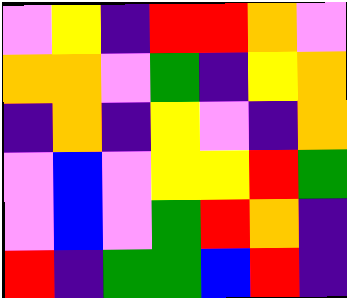[["violet", "yellow", "indigo", "red", "red", "orange", "violet"], ["orange", "orange", "violet", "green", "indigo", "yellow", "orange"], ["indigo", "orange", "indigo", "yellow", "violet", "indigo", "orange"], ["violet", "blue", "violet", "yellow", "yellow", "red", "green"], ["violet", "blue", "violet", "green", "red", "orange", "indigo"], ["red", "indigo", "green", "green", "blue", "red", "indigo"]]